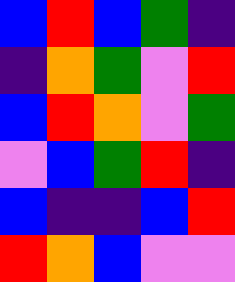[["blue", "red", "blue", "green", "indigo"], ["indigo", "orange", "green", "violet", "red"], ["blue", "red", "orange", "violet", "green"], ["violet", "blue", "green", "red", "indigo"], ["blue", "indigo", "indigo", "blue", "red"], ["red", "orange", "blue", "violet", "violet"]]